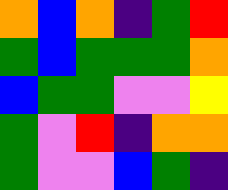[["orange", "blue", "orange", "indigo", "green", "red"], ["green", "blue", "green", "green", "green", "orange"], ["blue", "green", "green", "violet", "violet", "yellow"], ["green", "violet", "red", "indigo", "orange", "orange"], ["green", "violet", "violet", "blue", "green", "indigo"]]